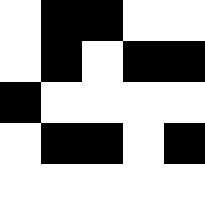[["white", "black", "black", "white", "white"], ["white", "black", "white", "black", "black"], ["black", "white", "white", "white", "white"], ["white", "black", "black", "white", "black"], ["white", "white", "white", "white", "white"]]